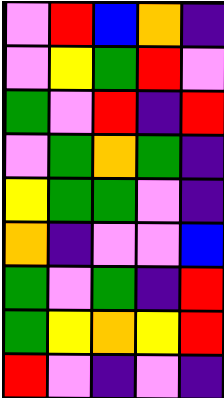[["violet", "red", "blue", "orange", "indigo"], ["violet", "yellow", "green", "red", "violet"], ["green", "violet", "red", "indigo", "red"], ["violet", "green", "orange", "green", "indigo"], ["yellow", "green", "green", "violet", "indigo"], ["orange", "indigo", "violet", "violet", "blue"], ["green", "violet", "green", "indigo", "red"], ["green", "yellow", "orange", "yellow", "red"], ["red", "violet", "indigo", "violet", "indigo"]]